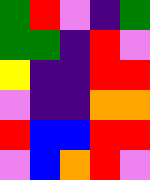[["green", "red", "violet", "indigo", "green"], ["green", "green", "indigo", "red", "violet"], ["yellow", "indigo", "indigo", "red", "red"], ["violet", "indigo", "indigo", "orange", "orange"], ["red", "blue", "blue", "red", "red"], ["violet", "blue", "orange", "red", "violet"]]